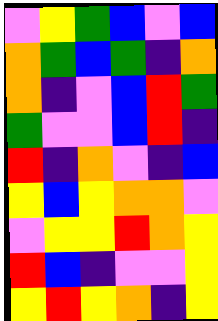[["violet", "yellow", "green", "blue", "violet", "blue"], ["orange", "green", "blue", "green", "indigo", "orange"], ["orange", "indigo", "violet", "blue", "red", "green"], ["green", "violet", "violet", "blue", "red", "indigo"], ["red", "indigo", "orange", "violet", "indigo", "blue"], ["yellow", "blue", "yellow", "orange", "orange", "violet"], ["violet", "yellow", "yellow", "red", "orange", "yellow"], ["red", "blue", "indigo", "violet", "violet", "yellow"], ["yellow", "red", "yellow", "orange", "indigo", "yellow"]]